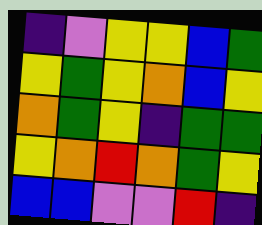[["indigo", "violet", "yellow", "yellow", "blue", "green"], ["yellow", "green", "yellow", "orange", "blue", "yellow"], ["orange", "green", "yellow", "indigo", "green", "green"], ["yellow", "orange", "red", "orange", "green", "yellow"], ["blue", "blue", "violet", "violet", "red", "indigo"]]